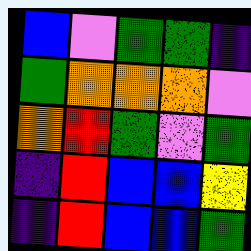[["blue", "violet", "green", "green", "indigo"], ["green", "orange", "orange", "orange", "violet"], ["orange", "red", "green", "violet", "green"], ["indigo", "red", "blue", "blue", "yellow"], ["indigo", "red", "blue", "blue", "green"]]